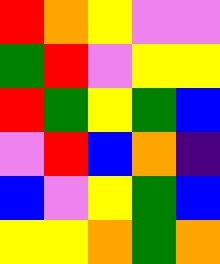[["red", "orange", "yellow", "violet", "violet"], ["green", "red", "violet", "yellow", "yellow"], ["red", "green", "yellow", "green", "blue"], ["violet", "red", "blue", "orange", "indigo"], ["blue", "violet", "yellow", "green", "blue"], ["yellow", "yellow", "orange", "green", "orange"]]